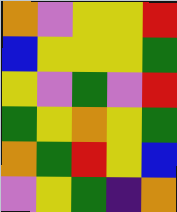[["orange", "violet", "yellow", "yellow", "red"], ["blue", "yellow", "yellow", "yellow", "green"], ["yellow", "violet", "green", "violet", "red"], ["green", "yellow", "orange", "yellow", "green"], ["orange", "green", "red", "yellow", "blue"], ["violet", "yellow", "green", "indigo", "orange"]]